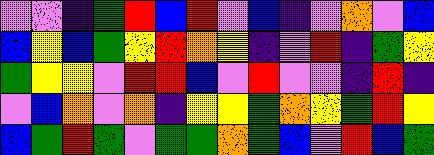[["violet", "violet", "indigo", "green", "red", "blue", "red", "violet", "blue", "indigo", "violet", "orange", "violet", "blue"], ["blue", "yellow", "blue", "green", "yellow", "red", "orange", "yellow", "indigo", "violet", "red", "indigo", "green", "yellow"], ["green", "yellow", "yellow", "violet", "red", "red", "blue", "violet", "red", "violet", "violet", "indigo", "red", "indigo"], ["violet", "blue", "orange", "violet", "orange", "indigo", "yellow", "yellow", "green", "orange", "yellow", "green", "red", "yellow"], ["blue", "green", "red", "green", "violet", "green", "green", "orange", "green", "blue", "violet", "red", "blue", "green"]]